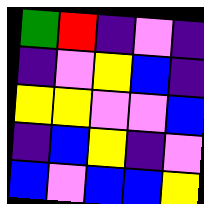[["green", "red", "indigo", "violet", "indigo"], ["indigo", "violet", "yellow", "blue", "indigo"], ["yellow", "yellow", "violet", "violet", "blue"], ["indigo", "blue", "yellow", "indigo", "violet"], ["blue", "violet", "blue", "blue", "yellow"]]